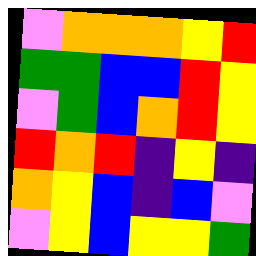[["violet", "orange", "orange", "orange", "yellow", "red"], ["green", "green", "blue", "blue", "red", "yellow"], ["violet", "green", "blue", "orange", "red", "yellow"], ["red", "orange", "red", "indigo", "yellow", "indigo"], ["orange", "yellow", "blue", "indigo", "blue", "violet"], ["violet", "yellow", "blue", "yellow", "yellow", "green"]]